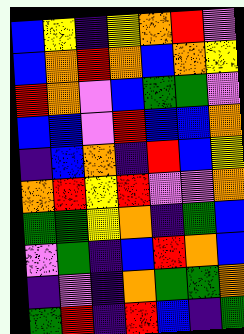[["blue", "yellow", "indigo", "yellow", "orange", "red", "violet"], ["blue", "orange", "red", "orange", "blue", "orange", "yellow"], ["red", "orange", "violet", "blue", "green", "green", "violet"], ["blue", "blue", "violet", "red", "blue", "blue", "orange"], ["indigo", "blue", "orange", "indigo", "red", "blue", "yellow"], ["orange", "red", "yellow", "red", "violet", "violet", "orange"], ["green", "green", "yellow", "orange", "indigo", "green", "blue"], ["violet", "green", "indigo", "blue", "red", "orange", "blue"], ["indigo", "violet", "indigo", "orange", "green", "green", "orange"], ["green", "red", "indigo", "red", "blue", "indigo", "green"]]